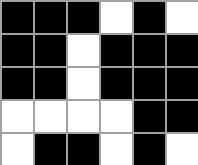[["black", "black", "black", "white", "black", "white"], ["black", "black", "white", "black", "black", "black"], ["black", "black", "white", "black", "black", "black"], ["white", "white", "white", "white", "black", "black"], ["white", "black", "black", "white", "black", "white"]]